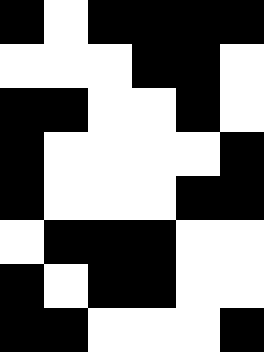[["black", "white", "black", "black", "black", "black"], ["white", "white", "white", "black", "black", "white"], ["black", "black", "white", "white", "black", "white"], ["black", "white", "white", "white", "white", "black"], ["black", "white", "white", "white", "black", "black"], ["white", "black", "black", "black", "white", "white"], ["black", "white", "black", "black", "white", "white"], ["black", "black", "white", "white", "white", "black"]]